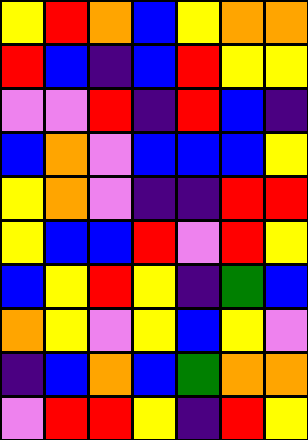[["yellow", "red", "orange", "blue", "yellow", "orange", "orange"], ["red", "blue", "indigo", "blue", "red", "yellow", "yellow"], ["violet", "violet", "red", "indigo", "red", "blue", "indigo"], ["blue", "orange", "violet", "blue", "blue", "blue", "yellow"], ["yellow", "orange", "violet", "indigo", "indigo", "red", "red"], ["yellow", "blue", "blue", "red", "violet", "red", "yellow"], ["blue", "yellow", "red", "yellow", "indigo", "green", "blue"], ["orange", "yellow", "violet", "yellow", "blue", "yellow", "violet"], ["indigo", "blue", "orange", "blue", "green", "orange", "orange"], ["violet", "red", "red", "yellow", "indigo", "red", "yellow"]]